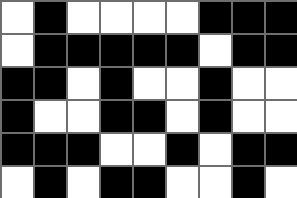[["white", "black", "white", "white", "white", "white", "black", "black", "black"], ["white", "black", "black", "black", "black", "black", "white", "black", "black"], ["black", "black", "white", "black", "white", "white", "black", "white", "white"], ["black", "white", "white", "black", "black", "white", "black", "white", "white"], ["black", "black", "black", "white", "white", "black", "white", "black", "black"], ["white", "black", "white", "black", "black", "white", "white", "black", "white"]]